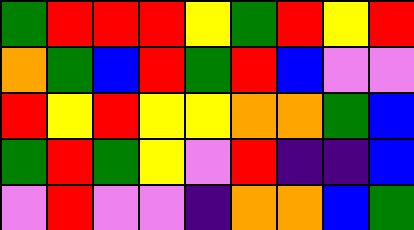[["green", "red", "red", "red", "yellow", "green", "red", "yellow", "red"], ["orange", "green", "blue", "red", "green", "red", "blue", "violet", "violet"], ["red", "yellow", "red", "yellow", "yellow", "orange", "orange", "green", "blue"], ["green", "red", "green", "yellow", "violet", "red", "indigo", "indigo", "blue"], ["violet", "red", "violet", "violet", "indigo", "orange", "orange", "blue", "green"]]